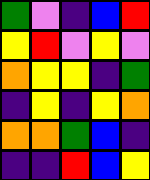[["green", "violet", "indigo", "blue", "red"], ["yellow", "red", "violet", "yellow", "violet"], ["orange", "yellow", "yellow", "indigo", "green"], ["indigo", "yellow", "indigo", "yellow", "orange"], ["orange", "orange", "green", "blue", "indigo"], ["indigo", "indigo", "red", "blue", "yellow"]]